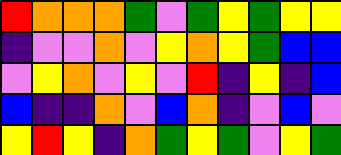[["red", "orange", "orange", "orange", "green", "violet", "green", "yellow", "green", "yellow", "yellow"], ["indigo", "violet", "violet", "orange", "violet", "yellow", "orange", "yellow", "green", "blue", "blue"], ["violet", "yellow", "orange", "violet", "yellow", "violet", "red", "indigo", "yellow", "indigo", "blue"], ["blue", "indigo", "indigo", "orange", "violet", "blue", "orange", "indigo", "violet", "blue", "violet"], ["yellow", "red", "yellow", "indigo", "orange", "green", "yellow", "green", "violet", "yellow", "green"]]